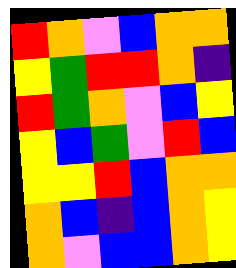[["red", "orange", "violet", "blue", "orange", "orange"], ["yellow", "green", "red", "red", "orange", "indigo"], ["red", "green", "orange", "violet", "blue", "yellow"], ["yellow", "blue", "green", "violet", "red", "blue"], ["yellow", "yellow", "red", "blue", "orange", "orange"], ["orange", "blue", "indigo", "blue", "orange", "yellow"], ["orange", "violet", "blue", "blue", "orange", "yellow"]]